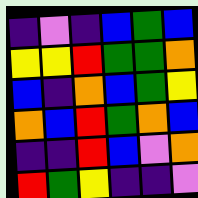[["indigo", "violet", "indigo", "blue", "green", "blue"], ["yellow", "yellow", "red", "green", "green", "orange"], ["blue", "indigo", "orange", "blue", "green", "yellow"], ["orange", "blue", "red", "green", "orange", "blue"], ["indigo", "indigo", "red", "blue", "violet", "orange"], ["red", "green", "yellow", "indigo", "indigo", "violet"]]